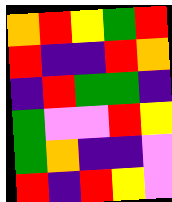[["orange", "red", "yellow", "green", "red"], ["red", "indigo", "indigo", "red", "orange"], ["indigo", "red", "green", "green", "indigo"], ["green", "violet", "violet", "red", "yellow"], ["green", "orange", "indigo", "indigo", "violet"], ["red", "indigo", "red", "yellow", "violet"]]